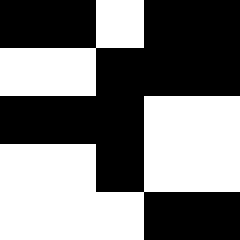[["black", "black", "white", "black", "black"], ["white", "white", "black", "black", "black"], ["black", "black", "black", "white", "white"], ["white", "white", "black", "white", "white"], ["white", "white", "white", "black", "black"]]